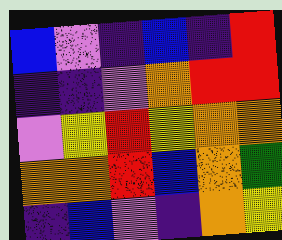[["blue", "violet", "indigo", "blue", "indigo", "red"], ["indigo", "indigo", "violet", "orange", "red", "red"], ["violet", "yellow", "red", "yellow", "orange", "orange"], ["orange", "orange", "red", "blue", "orange", "green"], ["indigo", "blue", "violet", "indigo", "orange", "yellow"]]